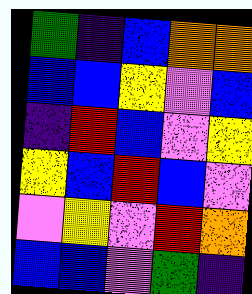[["green", "indigo", "blue", "orange", "orange"], ["blue", "blue", "yellow", "violet", "blue"], ["indigo", "red", "blue", "violet", "yellow"], ["yellow", "blue", "red", "blue", "violet"], ["violet", "yellow", "violet", "red", "orange"], ["blue", "blue", "violet", "green", "indigo"]]